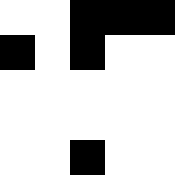[["white", "white", "black", "black", "black"], ["black", "white", "black", "white", "white"], ["white", "white", "white", "white", "white"], ["white", "white", "white", "white", "white"], ["white", "white", "black", "white", "white"]]